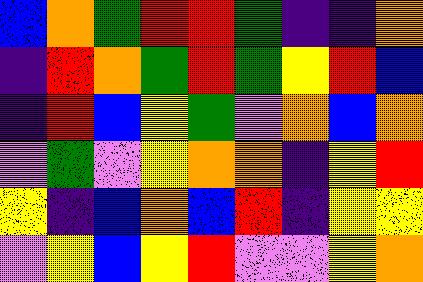[["blue", "orange", "green", "red", "red", "green", "indigo", "indigo", "orange"], ["indigo", "red", "orange", "green", "red", "green", "yellow", "red", "blue"], ["indigo", "red", "blue", "yellow", "green", "violet", "orange", "blue", "orange"], ["violet", "green", "violet", "yellow", "orange", "orange", "indigo", "yellow", "red"], ["yellow", "indigo", "blue", "orange", "blue", "red", "indigo", "yellow", "yellow"], ["violet", "yellow", "blue", "yellow", "red", "violet", "violet", "yellow", "orange"]]